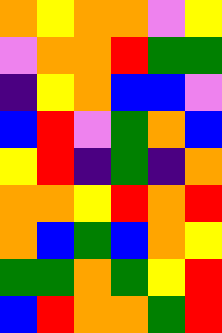[["orange", "yellow", "orange", "orange", "violet", "yellow"], ["violet", "orange", "orange", "red", "green", "green"], ["indigo", "yellow", "orange", "blue", "blue", "violet"], ["blue", "red", "violet", "green", "orange", "blue"], ["yellow", "red", "indigo", "green", "indigo", "orange"], ["orange", "orange", "yellow", "red", "orange", "red"], ["orange", "blue", "green", "blue", "orange", "yellow"], ["green", "green", "orange", "green", "yellow", "red"], ["blue", "red", "orange", "orange", "green", "red"]]